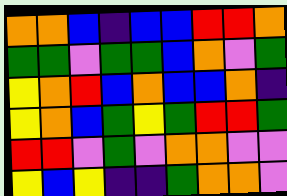[["orange", "orange", "blue", "indigo", "blue", "blue", "red", "red", "orange"], ["green", "green", "violet", "green", "green", "blue", "orange", "violet", "green"], ["yellow", "orange", "red", "blue", "orange", "blue", "blue", "orange", "indigo"], ["yellow", "orange", "blue", "green", "yellow", "green", "red", "red", "green"], ["red", "red", "violet", "green", "violet", "orange", "orange", "violet", "violet"], ["yellow", "blue", "yellow", "indigo", "indigo", "green", "orange", "orange", "violet"]]